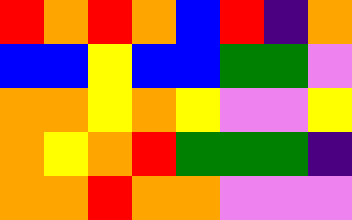[["red", "orange", "red", "orange", "blue", "red", "indigo", "orange"], ["blue", "blue", "yellow", "blue", "blue", "green", "green", "violet"], ["orange", "orange", "yellow", "orange", "yellow", "violet", "violet", "yellow"], ["orange", "yellow", "orange", "red", "green", "green", "green", "indigo"], ["orange", "orange", "red", "orange", "orange", "violet", "violet", "violet"]]